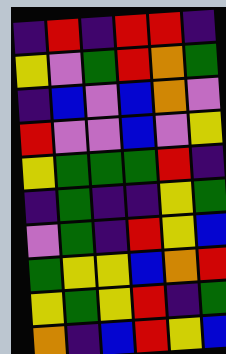[["indigo", "red", "indigo", "red", "red", "indigo"], ["yellow", "violet", "green", "red", "orange", "green"], ["indigo", "blue", "violet", "blue", "orange", "violet"], ["red", "violet", "violet", "blue", "violet", "yellow"], ["yellow", "green", "green", "green", "red", "indigo"], ["indigo", "green", "indigo", "indigo", "yellow", "green"], ["violet", "green", "indigo", "red", "yellow", "blue"], ["green", "yellow", "yellow", "blue", "orange", "red"], ["yellow", "green", "yellow", "red", "indigo", "green"], ["orange", "indigo", "blue", "red", "yellow", "blue"]]